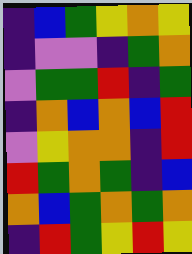[["indigo", "blue", "green", "yellow", "orange", "yellow"], ["indigo", "violet", "violet", "indigo", "green", "orange"], ["violet", "green", "green", "red", "indigo", "green"], ["indigo", "orange", "blue", "orange", "blue", "red"], ["violet", "yellow", "orange", "orange", "indigo", "red"], ["red", "green", "orange", "green", "indigo", "blue"], ["orange", "blue", "green", "orange", "green", "orange"], ["indigo", "red", "green", "yellow", "red", "yellow"]]